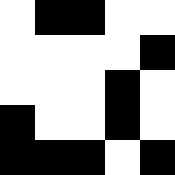[["white", "black", "black", "white", "white"], ["white", "white", "white", "white", "black"], ["white", "white", "white", "black", "white"], ["black", "white", "white", "black", "white"], ["black", "black", "black", "white", "black"]]